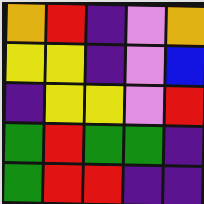[["orange", "red", "indigo", "violet", "orange"], ["yellow", "yellow", "indigo", "violet", "blue"], ["indigo", "yellow", "yellow", "violet", "red"], ["green", "red", "green", "green", "indigo"], ["green", "red", "red", "indigo", "indigo"]]